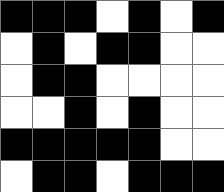[["black", "black", "black", "white", "black", "white", "black"], ["white", "black", "white", "black", "black", "white", "white"], ["white", "black", "black", "white", "white", "white", "white"], ["white", "white", "black", "white", "black", "white", "white"], ["black", "black", "black", "black", "black", "white", "white"], ["white", "black", "black", "white", "black", "black", "black"]]